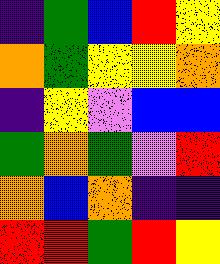[["indigo", "green", "blue", "red", "yellow"], ["orange", "green", "yellow", "yellow", "orange"], ["indigo", "yellow", "violet", "blue", "blue"], ["green", "orange", "green", "violet", "red"], ["orange", "blue", "orange", "indigo", "indigo"], ["red", "red", "green", "red", "yellow"]]